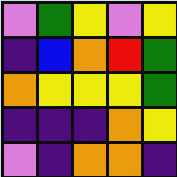[["violet", "green", "yellow", "violet", "yellow"], ["indigo", "blue", "orange", "red", "green"], ["orange", "yellow", "yellow", "yellow", "green"], ["indigo", "indigo", "indigo", "orange", "yellow"], ["violet", "indigo", "orange", "orange", "indigo"]]